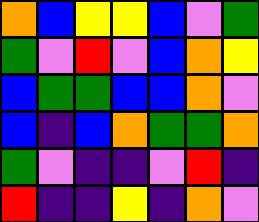[["orange", "blue", "yellow", "yellow", "blue", "violet", "green"], ["green", "violet", "red", "violet", "blue", "orange", "yellow"], ["blue", "green", "green", "blue", "blue", "orange", "violet"], ["blue", "indigo", "blue", "orange", "green", "green", "orange"], ["green", "violet", "indigo", "indigo", "violet", "red", "indigo"], ["red", "indigo", "indigo", "yellow", "indigo", "orange", "violet"]]